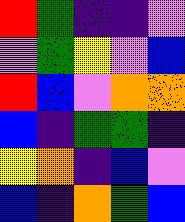[["red", "green", "indigo", "indigo", "violet"], ["violet", "green", "yellow", "violet", "blue"], ["red", "blue", "violet", "orange", "orange"], ["blue", "indigo", "green", "green", "indigo"], ["yellow", "orange", "indigo", "blue", "violet"], ["blue", "indigo", "orange", "green", "blue"]]